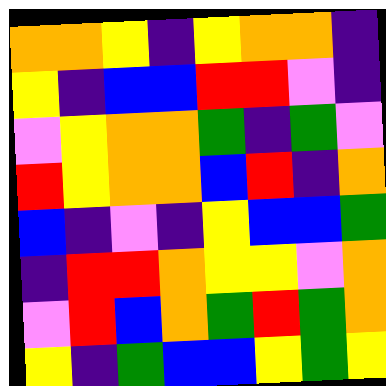[["orange", "orange", "yellow", "indigo", "yellow", "orange", "orange", "indigo"], ["yellow", "indigo", "blue", "blue", "red", "red", "violet", "indigo"], ["violet", "yellow", "orange", "orange", "green", "indigo", "green", "violet"], ["red", "yellow", "orange", "orange", "blue", "red", "indigo", "orange"], ["blue", "indigo", "violet", "indigo", "yellow", "blue", "blue", "green"], ["indigo", "red", "red", "orange", "yellow", "yellow", "violet", "orange"], ["violet", "red", "blue", "orange", "green", "red", "green", "orange"], ["yellow", "indigo", "green", "blue", "blue", "yellow", "green", "yellow"]]